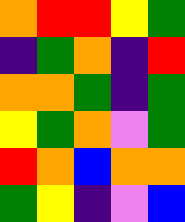[["orange", "red", "red", "yellow", "green"], ["indigo", "green", "orange", "indigo", "red"], ["orange", "orange", "green", "indigo", "green"], ["yellow", "green", "orange", "violet", "green"], ["red", "orange", "blue", "orange", "orange"], ["green", "yellow", "indigo", "violet", "blue"]]